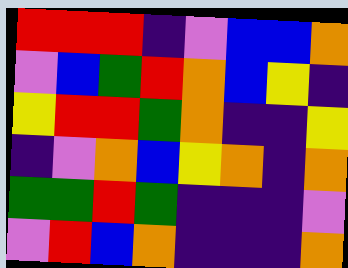[["red", "red", "red", "indigo", "violet", "blue", "blue", "orange"], ["violet", "blue", "green", "red", "orange", "blue", "yellow", "indigo"], ["yellow", "red", "red", "green", "orange", "indigo", "indigo", "yellow"], ["indigo", "violet", "orange", "blue", "yellow", "orange", "indigo", "orange"], ["green", "green", "red", "green", "indigo", "indigo", "indigo", "violet"], ["violet", "red", "blue", "orange", "indigo", "indigo", "indigo", "orange"]]